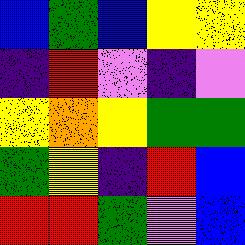[["blue", "green", "blue", "yellow", "yellow"], ["indigo", "red", "violet", "indigo", "violet"], ["yellow", "orange", "yellow", "green", "green"], ["green", "yellow", "indigo", "red", "blue"], ["red", "red", "green", "violet", "blue"]]